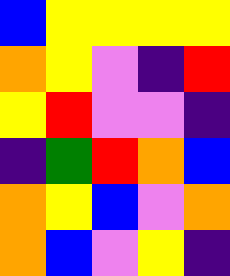[["blue", "yellow", "yellow", "yellow", "yellow"], ["orange", "yellow", "violet", "indigo", "red"], ["yellow", "red", "violet", "violet", "indigo"], ["indigo", "green", "red", "orange", "blue"], ["orange", "yellow", "blue", "violet", "orange"], ["orange", "blue", "violet", "yellow", "indigo"]]